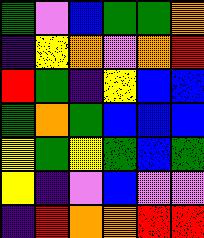[["green", "violet", "blue", "green", "green", "orange"], ["indigo", "yellow", "orange", "violet", "orange", "red"], ["red", "green", "indigo", "yellow", "blue", "blue"], ["green", "orange", "green", "blue", "blue", "blue"], ["yellow", "green", "yellow", "green", "blue", "green"], ["yellow", "indigo", "violet", "blue", "violet", "violet"], ["indigo", "red", "orange", "orange", "red", "red"]]